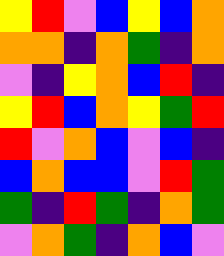[["yellow", "red", "violet", "blue", "yellow", "blue", "orange"], ["orange", "orange", "indigo", "orange", "green", "indigo", "orange"], ["violet", "indigo", "yellow", "orange", "blue", "red", "indigo"], ["yellow", "red", "blue", "orange", "yellow", "green", "red"], ["red", "violet", "orange", "blue", "violet", "blue", "indigo"], ["blue", "orange", "blue", "blue", "violet", "red", "green"], ["green", "indigo", "red", "green", "indigo", "orange", "green"], ["violet", "orange", "green", "indigo", "orange", "blue", "violet"]]